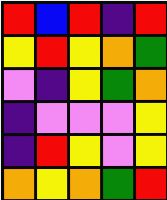[["red", "blue", "red", "indigo", "red"], ["yellow", "red", "yellow", "orange", "green"], ["violet", "indigo", "yellow", "green", "orange"], ["indigo", "violet", "violet", "violet", "yellow"], ["indigo", "red", "yellow", "violet", "yellow"], ["orange", "yellow", "orange", "green", "red"]]